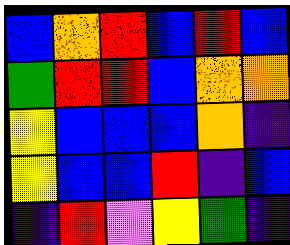[["blue", "orange", "red", "blue", "red", "blue"], ["green", "red", "red", "blue", "orange", "orange"], ["yellow", "blue", "blue", "blue", "orange", "indigo"], ["yellow", "blue", "blue", "red", "indigo", "blue"], ["indigo", "red", "violet", "yellow", "green", "indigo"]]